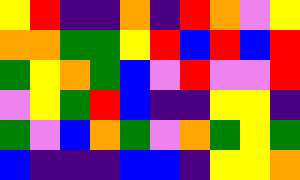[["yellow", "red", "indigo", "indigo", "orange", "indigo", "red", "orange", "violet", "yellow"], ["orange", "orange", "green", "green", "yellow", "red", "blue", "red", "blue", "red"], ["green", "yellow", "orange", "green", "blue", "violet", "red", "violet", "violet", "red"], ["violet", "yellow", "green", "red", "blue", "indigo", "indigo", "yellow", "yellow", "indigo"], ["green", "violet", "blue", "orange", "green", "violet", "orange", "green", "yellow", "green"], ["blue", "indigo", "indigo", "indigo", "blue", "blue", "indigo", "yellow", "yellow", "orange"]]